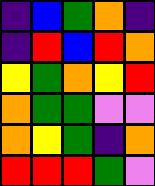[["indigo", "blue", "green", "orange", "indigo"], ["indigo", "red", "blue", "red", "orange"], ["yellow", "green", "orange", "yellow", "red"], ["orange", "green", "green", "violet", "violet"], ["orange", "yellow", "green", "indigo", "orange"], ["red", "red", "red", "green", "violet"]]